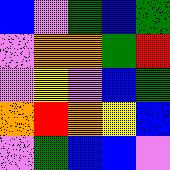[["blue", "violet", "green", "blue", "green"], ["violet", "orange", "orange", "green", "red"], ["violet", "yellow", "violet", "blue", "green"], ["orange", "red", "orange", "yellow", "blue"], ["violet", "green", "blue", "blue", "violet"]]